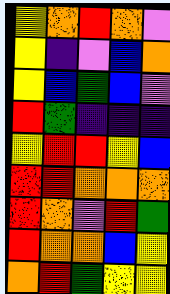[["yellow", "orange", "red", "orange", "violet"], ["yellow", "indigo", "violet", "blue", "orange"], ["yellow", "blue", "green", "blue", "violet"], ["red", "green", "indigo", "indigo", "indigo"], ["yellow", "red", "red", "yellow", "blue"], ["red", "red", "orange", "orange", "orange"], ["red", "orange", "violet", "red", "green"], ["red", "orange", "orange", "blue", "yellow"], ["orange", "red", "green", "yellow", "yellow"]]